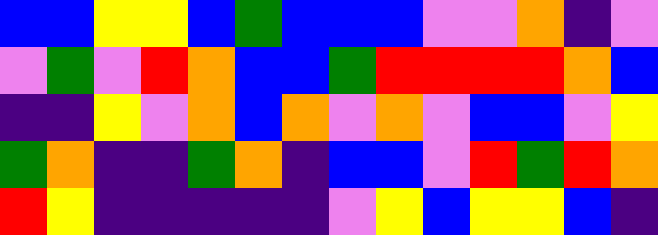[["blue", "blue", "yellow", "yellow", "blue", "green", "blue", "blue", "blue", "violet", "violet", "orange", "indigo", "violet"], ["violet", "green", "violet", "red", "orange", "blue", "blue", "green", "red", "red", "red", "red", "orange", "blue"], ["indigo", "indigo", "yellow", "violet", "orange", "blue", "orange", "violet", "orange", "violet", "blue", "blue", "violet", "yellow"], ["green", "orange", "indigo", "indigo", "green", "orange", "indigo", "blue", "blue", "violet", "red", "green", "red", "orange"], ["red", "yellow", "indigo", "indigo", "indigo", "indigo", "indigo", "violet", "yellow", "blue", "yellow", "yellow", "blue", "indigo"]]